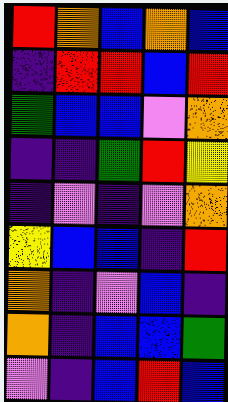[["red", "orange", "blue", "orange", "blue"], ["indigo", "red", "red", "blue", "red"], ["green", "blue", "blue", "violet", "orange"], ["indigo", "indigo", "green", "red", "yellow"], ["indigo", "violet", "indigo", "violet", "orange"], ["yellow", "blue", "blue", "indigo", "red"], ["orange", "indigo", "violet", "blue", "indigo"], ["orange", "indigo", "blue", "blue", "green"], ["violet", "indigo", "blue", "red", "blue"]]